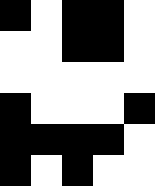[["black", "white", "black", "black", "white"], ["white", "white", "black", "black", "white"], ["white", "white", "white", "white", "white"], ["black", "white", "white", "white", "black"], ["black", "black", "black", "black", "white"], ["black", "white", "black", "white", "white"]]